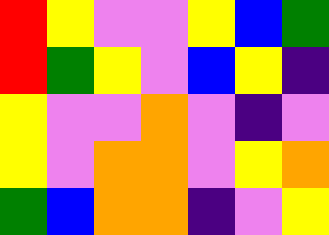[["red", "yellow", "violet", "violet", "yellow", "blue", "green"], ["red", "green", "yellow", "violet", "blue", "yellow", "indigo"], ["yellow", "violet", "violet", "orange", "violet", "indigo", "violet"], ["yellow", "violet", "orange", "orange", "violet", "yellow", "orange"], ["green", "blue", "orange", "orange", "indigo", "violet", "yellow"]]